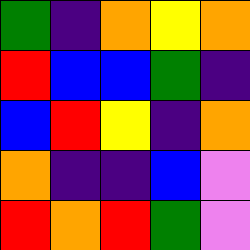[["green", "indigo", "orange", "yellow", "orange"], ["red", "blue", "blue", "green", "indigo"], ["blue", "red", "yellow", "indigo", "orange"], ["orange", "indigo", "indigo", "blue", "violet"], ["red", "orange", "red", "green", "violet"]]